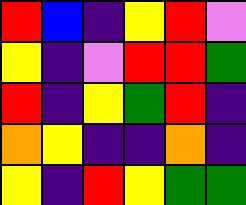[["red", "blue", "indigo", "yellow", "red", "violet"], ["yellow", "indigo", "violet", "red", "red", "green"], ["red", "indigo", "yellow", "green", "red", "indigo"], ["orange", "yellow", "indigo", "indigo", "orange", "indigo"], ["yellow", "indigo", "red", "yellow", "green", "green"]]